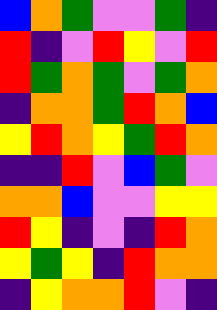[["blue", "orange", "green", "violet", "violet", "green", "indigo"], ["red", "indigo", "violet", "red", "yellow", "violet", "red"], ["red", "green", "orange", "green", "violet", "green", "orange"], ["indigo", "orange", "orange", "green", "red", "orange", "blue"], ["yellow", "red", "orange", "yellow", "green", "red", "orange"], ["indigo", "indigo", "red", "violet", "blue", "green", "violet"], ["orange", "orange", "blue", "violet", "violet", "yellow", "yellow"], ["red", "yellow", "indigo", "violet", "indigo", "red", "orange"], ["yellow", "green", "yellow", "indigo", "red", "orange", "orange"], ["indigo", "yellow", "orange", "orange", "red", "violet", "indigo"]]